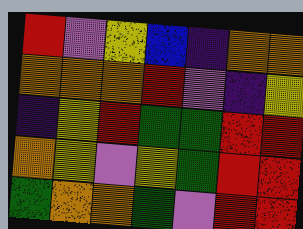[["red", "violet", "yellow", "blue", "indigo", "orange", "orange"], ["orange", "orange", "orange", "red", "violet", "indigo", "yellow"], ["indigo", "yellow", "red", "green", "green", "red", "red"], ["orange", "yellow", "violet", "yellow", "green", "red", "red"], ["green", "orange", "orange", "green", "violet", "red", "red"]]